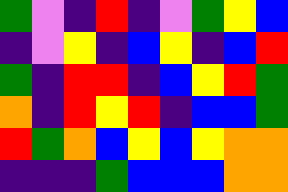[["green", "violet", "indigo", "red", "indigo", "violet", "green", "yellow", "blue"], ["indigo", "violet", "yellow", "indigo", "blue", "yellow", "indigo", "blue", "red"], ["green", "indigo", "red", "red", "indigo", "blue", "yellow", "red", "green"], ["orange", "indigo", "red", "yellow", "red", "indigo", "blue", "blue", "green"], ["red", "green", "orange", "blue", "yellow", "blue", "yellow", "orange", "orange"], ["indigo", "indigo", "indigo", "green", "blue", "blue", "blue", "orange", "orange"]]